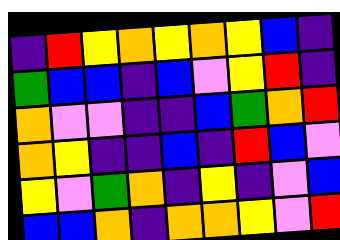[["indigo", "red", "yellow", "orange", "yellow", "orange", "yellow", "blue", "indigo"], ["green", "blue", "blue", "indigo", "blue", "violet", "yellow", "red", "indigo"], ["orange", "violet", "violet", "indigo", "indigo", "blue", "green", "orange", "red"], ["orange", "yellow", "indigo", "indigo", "blue", "indigo", "red", "blue", "violet"], ["yellow", "violet", "green", "orange", "indigo", "yellow", "indigo", "violet", "blue"], ["blue", "blue", "orange", "indigo", "orange", "orange", "yellow", "violet", "red"]]